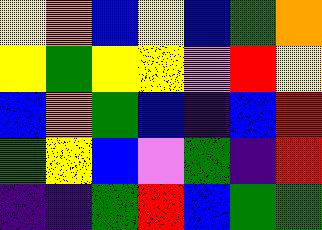[["yellow", "orange", "blue", "yellow", "blue", "green", "orange"], ["yellow", "green", "yellow", "yellow", "violet", "red", "yellow"], ["blue", "orange", "green", "blue", "indigo", "blue", "red"], ["green", "yellow", "blue", "violet", "green", "indigo", "red"], ["indigo", "indigo", "green", "red", "blue", "green", "green"]]